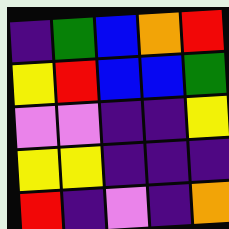[["indigo", "green", "blue", "orange", "red"], ["yellow", "red", "blue", "blue", "green"], ["violet", "violet", "indigo", "indigo", "yellow"], ["yellow", "yellow", "indigo", "indigo", "indigo"], ["red", "indigo", "violet", "indigo", "orange"]]